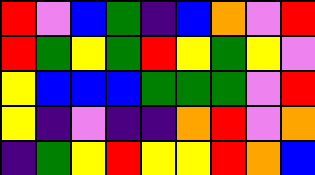[["red", "violet", "blue", "green", "indigo", "blue", "orange", "violet", "red"], ["red", "green", "yellow", "green", "red", "yellow", "green", "yellow", "violet"], ["yellow", "blue", "blue", "blue", "green", "green", "green", "violet", "red"], ["yellow", "indigo", "violet", "indigo", "indigo", "orange", "red", "violet", "orange"], ["indigo", "green", "yellow", "red", "yellow", "yellow", "red", "orange", "blue"]]